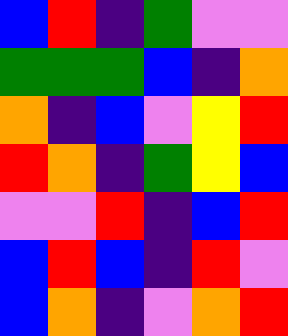[["blue", "red", "indigo", "green", "violet", "violet"], ["green", "green", "green", "blue", "indigo", "orange"], ["orange", "indigo", "blue", "violet", "yellow", "red"], ["red", "orange", "indigo", "green", "yellow", "blue"], ["violet", "violet", "red", "indigo", "blue", "red"], ["blue", "red", "blue", "indigo", "red", "violet"], ["blue", "orange", "indigo", "violet", "orange", "red"]]